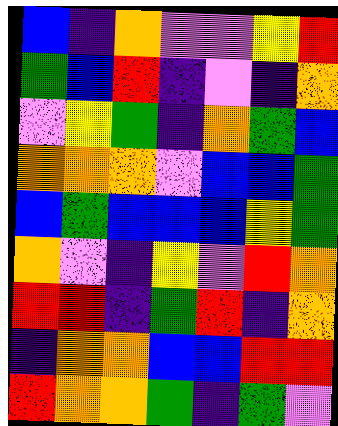[["blue", "indigo", "orange", "violet", "violet", "yellow", "red"], ["green", "blue", "red", "indigo", "violet", "indigo", "orange"], ["violet", "yellow", "green", "indigo", "orange", "green", "blue"], ["orange", "orange", "orange", "violet", "blue", "blue", "green"], ["blue", "green", "blue", "blue", "blue", "yellow", "green"], ["orange", "violet", "indigo", "yellow", "violet", "red", "orange"], ["red", "red", "indigo", "green", "red", "indigo", "orange"], ["indigo", "orange", "orange", "blue", "blue", "red", "red"], ["red", "orange", "orange", "green", "indigo", "green", "violet"]]